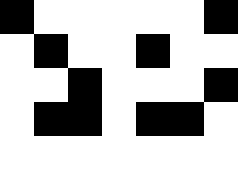[["black", "white", "white", "white", "white", "white", "black"], ["white", "black", "white", "white", "black", "white", "white"], ["white", "white", "black", "white", "white", "white", "black"], ["white", "black", "black", "white", "black", "black", "white"], ["white", "white", "white", "white", "white", "white", "white"]]